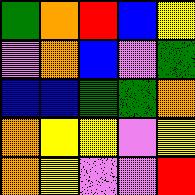[["green", "orange", "red", "blue", "yellow"], ["violet", "orange", "blue", "violet", "green"], ["blue", "blue", "green", "green", "orange"], ["orange", "yellow", "yellow", "violet", "yellow"], ["orange", "yellow", "violet", "violet", "red"]]